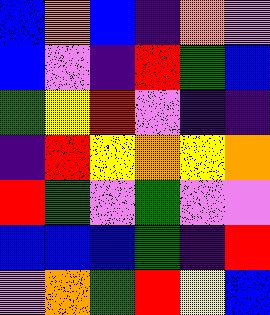[["blue", "orange", "blue", "indigo", "orange", "violet"], ["blue", "violet", "indigo", "red", "green", "blue"], ["green", "yellow", "red", "violet", "indigo", "indigo"], ["indigo", "red", "yellow", "orange", "yellow", "orange"], ["red", "green", "violet", "green", "violet", "violet"], ["blue", "blue", "blue", "green", "indigo", "red"], ["violet", "orange", "green", "red", "yellow", "blue"]]